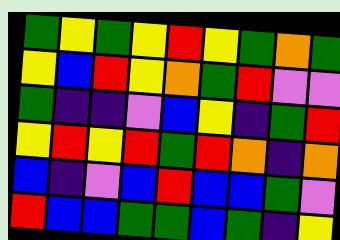[["green", "yellow", "green", "yellow", "red", "yellow", "green", "orange", "green"], ["yellow", "blue", "red", "yellow", "orange", "green", "red", "violet", "violet"], ["green", "indigo", "indigo", "violet", "blue", "yellow", "indigo", "green", "red"], ["yellow", "red", "yellow", "red", "green", "red", "orange", "indigo", "orange"], ["blue", "indigo", "violet", "blue", "red", "blue", "blue", "green", "violet"], ["red", "blue", "blue", "green", "green", "blue", "green", "indigo", "yellow"]]